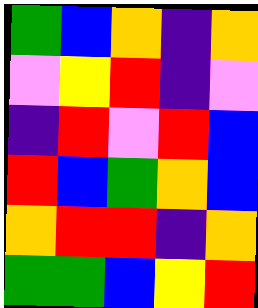[["green", "blue", "orange", "indigo", "orange"], ["violet", "yellow", "red", "indigo", "violet"], ["indigo", "red", "violet", "red", "blue"], ["red", "blue", "green", "orange", "blue"], ["orange", "red", "red", "indigo", "orange"], ["green", "green", "blue", "yellow", "red"]]